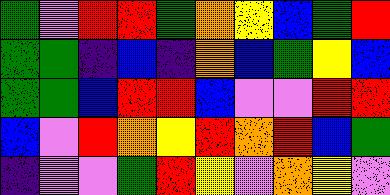[["green", "violet", "red", "red", "green", "orange", "yellow", "blue", "green", "red"], ["green", "green", "indigo", "blue", "indigo", "orange", "blue", "green", "yellow", "blue"], ["green", "green", "blue", "red", "red", "blue", "violet", "violet", "red", "red"], ["blue", "violet", "red", "orange", "yellow", "red", "orange", "red", "blue", "green"], ["indigo", "violet", "violet", "green", "red", "yellow", "violet", "orange", "yellow", "violet"]]